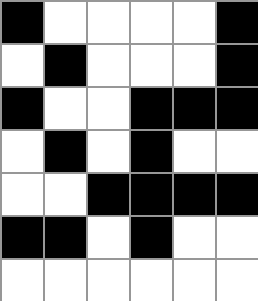[["black", "white", "white", "white", "white", "black"], ["white", "black", "white", "white", "white", "black"], ["black", "white", "white", "black", "black", "black"], ["white", "black", "white", "black", "white", "white"], ["white", "white", "black", "black", "black", "black"], ["black", "black", "white", "black", "white", "white"], ["white", "white", "white", "white", "white", "white"]]